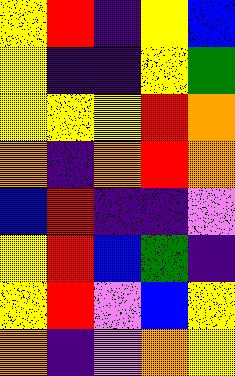[["yellow", "red", "indigo", "yellow", "blue"], ["yellow", "indigo", "indigo", "yellow", "green"], ["yellow", "yellow", "yellow", "red", "orange"], ["orange", "indigo", "orange", "red", "orange"], ["blue", "red", "indigo", "indigo", "violet"], ["yellow", "red", "blue", "green", "indigo"], ["yellow", "red", "violet", "blue", "yellow"], ["orange", "indigo", "violet", "orange", "yellow"]]